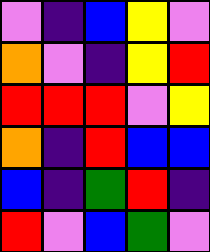[["violet", "indigo", "blue", "yellow", "violet"], ["orange", "violet", "indigo", "yellow", "red"], ["red", "red", "red", "violet", "yellow"], ["orange", "indigo", "red", "blue", "blue"], ["blue", "indigo", "green", "red", "indigo"], ["red", "violet", "blue", "green", "violet"]]